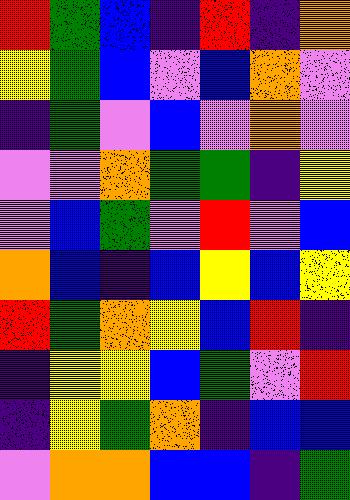[["red", "green", "blue", "indigo", "red", "indigo", "orange"], ["yellow", "green", "blue", "violet", "blue", "orange", "violet"], ["indigo", "green", "violet", "blue", "violet", "orange", "violet"], ["violet", "violet", "orange", "green", "green", "indigo", "yellow"], ["violet", "blue", "green", "violet", "red", "violet", "blue"], ["orange", "blue", "indigo", "blue", "yellow", "blue", "yellow"], ["red", "green", "orange", "yellow", "blue", "red", "indigo"], ["indigo", "yellow", "yellow", "blue", "green", "violet", "red"], ["indigo", "yellow", "green", "orange", "indigo", "blue", "blue"], ["violet", "orange", "orange", "blue", "blue", "indigo", "green"]]